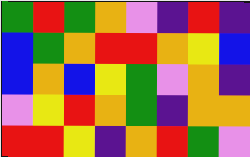[["green", "red", "green", "orange", "violet", "indigo", "red", "indigo"], ["blue", "green", "orange", "red", "red", "orange", "yellow", "blue"], ["blue", "orange", "blue", "yellow", "green", "violet", "orange", "indigo"], ["violet", "yellow", "red", "orange", "green", "indigo", "orange", "orange"], ["red", "red", "yellow", "indigo", "orange", "red", "green", "violet"]]